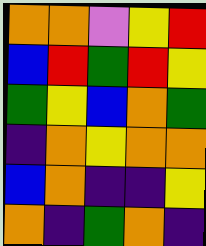[["orange", "orange", "violet", "yellow", "red"], ["blue", "red", "green", "red", "yellow"], ["green", "yellow", "blue", "orange", "green"], ["indigo", "orange", "yellow", "orange", "orange"], ["blue", "orange", "indigo", "indigo", "yellow"], ["orange", "indigo", "green", "orange", "indigo"]]